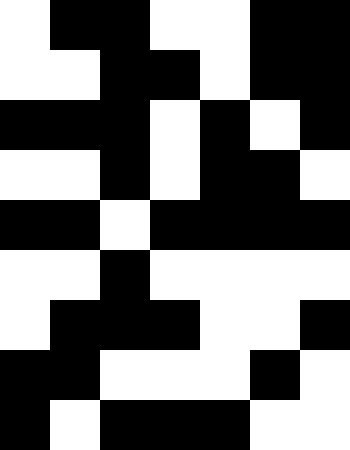[["white", "black", "black", "white", "white", "black", "black"], ["white", "white", "black", "black", "white", "black", "black"], ["black", "black", "black", "white", "black", "white", "black"], ["white", "white", "black", "white", "black", "black", "white"], ["black", "black", "white", "black", "black", "black", "black"], ["white", "white", "black", "white", "white", "white", "white"], ["white", "black", "black", "black", "white", "white", "black"], ["black", "black", "white", "white", "white", "black", "white"], ["black", "white", "black", "black", "black", "white", "white"]]